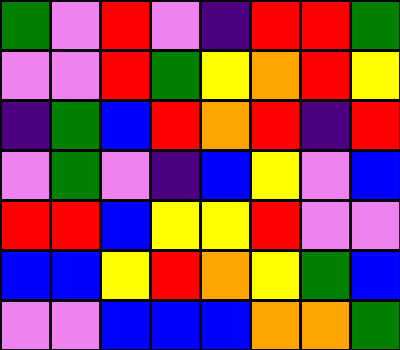[["green", "violet", "red", "violet", "indigo", "red", "red", "green"], ["violet", "violet", "red", "green", "yellow", "orange", "red", "yellow"], ["indigo", "green", "blue", "red", "orange", "red", "indigo", "red"], ["violet", "green", "violet", "indigo", "blue", "yellow", "violet", "blue"], ["red", "red", "blue", "yellow", "yellow", "red", "violet", "violet"], ["blue", "blue", "yellow", "red", "orange", "yellow", "green", "blue"], ["violet", "violet", "blue", "blue", "blue", "orange", "orange", "green"]]